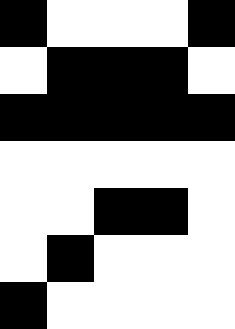[["black", "white", "white", "white", "black"], ["white", "black", "black", "black", "white"], ["black", "black", "black", "black", "black"], ["white", "white", "white", "white", "white"], ["white", "white", "black", "black", "white"], ["white", "black", "white", "white", "white"], ["black", "white", "white", "white", "white"]]